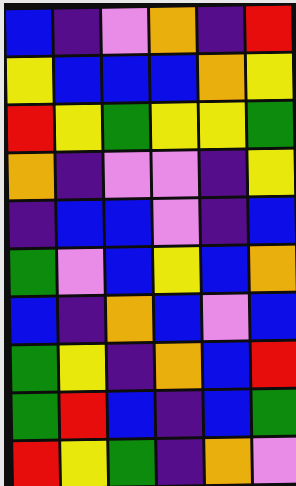[["blue", "indigo", "violet", "orange", "indigo", "red"], ["yellow", "blue", "blue", "blue", "orange", "yellow"], ["red", "yellow", "green", "yellow", "yellow", "green"], ["orange", "indigo", "violet", "violet", "indigo", "yellow"], ["indigo", "blue", "blue", "violet", "indigo", "blue"], ["green", "violet", "blue", "yellow", "blue", "orange"], ["blue", "indigo", "orange", "blue", "violet", "blue"], ["green", "yellow", "indigo", "orange", "blue", "red"], ["green", "red", "blue", "indigo", "blue", "green"], ["red", "yellow", "green", "indigo", "orange", "violet"]]